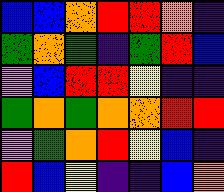[["blue", "blue", "orange", "red", "red", "orange", "indigo"], ["green", "orange", "green", "indigo", "green", "red", "blue"], ["violet", "blue", "red", "red", "yellow", "indigo", "indigo"], ["green", "orange", "green", "orange", "orange", "red", "red"], ["violet", "green", "orange", "red", "yellow", "blue", "indigo"], ["red", "blue", "yellow", "indigo", "indigo", "blue", "orange"]]